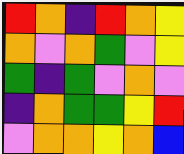[["red", "orange", "indigo", "red", "orange", "yellow"], ["orange", "violet", "orange", "green", "violet", "yellow"], ["green", "indigo", "green", "violet", "orange", "violet"], ["indigo", "orange", "green", "green", "yellow", "red"], ["violet", "orange", "orange", "yellow", "orange", "blue"]]